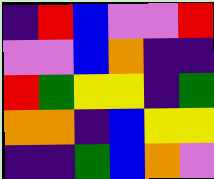[["indigo", "red", "blue", "violet", "violet", "red"], ["violet", "violet", "blue", "orange", "indigo", "indigo"], ["red", "green", "yellow", "yellow", "indigo", "green"], ["orange", "orange", "indigo", "blue", "yellow", "yellow"], ["indigo", "indigo", "green", "blue", "orange", "violet"]]